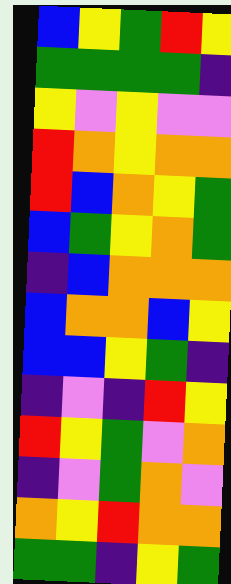[["blue", "yellow", "green", "red", "yellow"], ["green", "green", "green", "green", "indigo"], ["yellow", "violet", "yellow", "violet", "violet"], ["red", "orange", "yellow", "orange", "orange"], ["red", "blue", "orange", "yellow", "green"], ["blue", "green", "yellow", "orange", "green"], ["indigo", "blue", "orange", "orange", "orange"], ["blue", "orange", "orange", "blue", "yellow"], ["blue", "blue", "yellow", "green", "indigo"], ["indigo", "violet", "indigo", "red", "yellow"], ["red", "yellow", "green", "violet", "orange"], ["indigo", "violet", "green", "orange", "violet"], ["orange", "yellow", "red", "orange", "orange"], ["green", "green", "indigo", "yellow", "green"]]